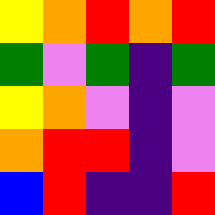[["yellow", "orange", "red", "orange", "red"], ["green", "violet", "green", "indigo", "green"], ["yellow", "orange", "violet", "indigo", "violet"], ["orange", "red", "red", "indigo", "violet"], ["blue", "red", "indigo", "indigo", "red"]]